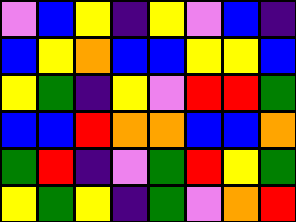[["violet", "blue", "yellow", "indigo", "yellow", "violet", "blue", "indigo"], ["blue", "yellow", "orange", "blue", "blue", "yellow", "yellow", "blue"], ["yellow", "green", "indigo", "yellow", "violet", "red", "red", "green"], ["blue", "blue", "red", "orange", "orange", "blue", "blue", "orange"], ["green", "red", "indigo", "violet", "green", "red", "yellow", "green"], ["yellow", "green", "yellow", "indigo", "green", "violet", "orange", "red"]]